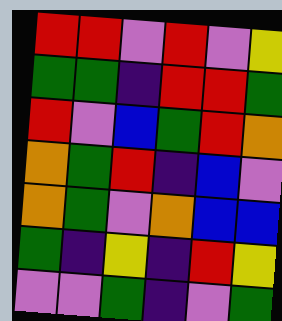[["red", "red", "violet", "red", "violet", "yellow"], ["green", "green", "indigo", "red", "red", "green"], ["red", "violet", "blue", "green", "red", "orange"], ["orange", "green", "red", "indigo", "blue", "violet"], ["orange", "green", "violet", "orange", "blue", "blue"], ["green", "indigo", "yellow", "indigo", "red", "yellow"], ["violet", "violet", "green", "indigo", "violet", "green"]]